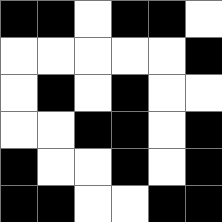[["black", "black", "white", "black", "black", "white"], ["white", "white", "white", "white", "white", "black"], ["white", "black", "white", "black", "white", "white"], ["white", "white", "black", "black", "white", "black"], ["black", "white", "white", "black", "white", "black"], ["black", "black", "white", "white", "black", "black"]]